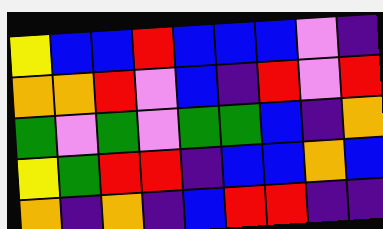[["yellow", "blue", "blue", "red", "blue", "blue", "blue", "violet", "indigo"], ["orange", "orange", "red", "violet", "blue", "indigo", "red", "violet", "red"], ["green", "violet", "green", "violet", "green", "green", "blue", "indigo", "orange"], ["yellow", "green", "red", "red", "indigo", "blue", "blue", "orange", "blue"], ["orange", "indigo", "orange", "indigo", "blue", "red", "red", "indigo", "indigo"]]